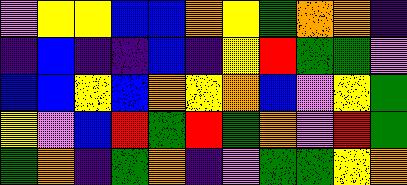[["violet", "yellow", "yellow", "blue", "blue", "orange", "yellow", "green", "orange", "orange", "indigo"], ["indigo", "blue", "indigo", "indigo", "blue", "indigo", "yellow", "red", "green", "green", "violet"], ["blue", "blue", "yellow", "blue", "orange", "yellow", "orange", "blue", "violet", "yellow", "green"], ["yellow", "violet", "blue", "red", "green", "red", "green", "orange", "violet", "red", "green"], ["green", "orange", "indigo", "green", "orange", "indigo", "violet", "green", "green", "yellow", "orange"]]